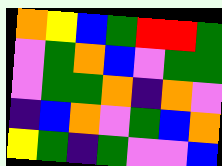[["orange", "yellow", "blue", "green", "red", "red", "green"], ["violet", "green", "orange", "blue", "violet", "green", "green"], ["violet", "green", "green", "orange", "indigo", "orange", "violet"], ["indigo", "blue", "orange", "violet", "green", "blue", "orange"], ["yellow", "green", "indigo", "green", "violet", "violet", "blue"]]